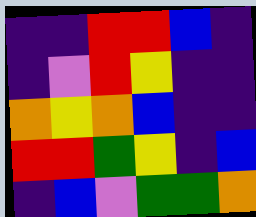[["indigo", "indigo", "red", "red", "blue", "indigo"], ["indigo", "violet", "red", "yellow", "indigo", "indigo"], ["orange", "yellow", "orange", "blue", "indigo", "indigo"], ["red", "red", "green", "yellow", "indigo", "blue"], ["indigo", "blue", "violet", "green", "green", "orange"]]